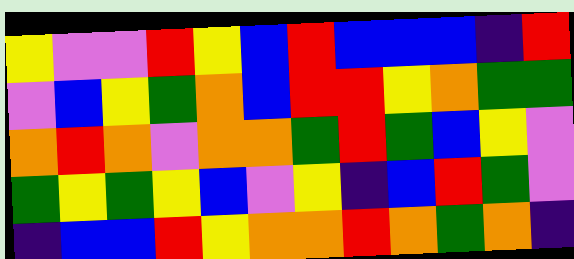[["yellow", "violet", "violet", "red", "yellow", "blue", "red", "blue", "blue", "blue", "indigo", "red"], ["violet", "blue", "yellow", "green", "orange", "blue", "red", "red", "yellow", "orange", "green", "green"], ["orange", "red", "orange", "violet", "orange", "orange", "green", "red", "green", "blue", "yellow", "violet"], ["green", "yellow", "green", "yellow", "blue", "violet", "yellow", "indigo", "blue", "red", "green", "violet"], ["indigo", "blue", "blue", "red", "yellow", "orange", "orange", "red", "orange", "green", "orange", "indigo"]]